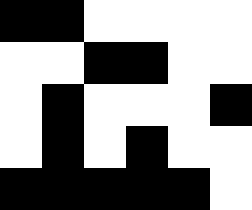[["black", "black", "white", "white", "white", "white"], ["white", "white", "black", "black", "white", "white"], ["white", "black", "white", "white", "white", "black"], ["white", "black", "white", "black", "white", "white"], ["black", "black", "black", "black", "black", "white"]]